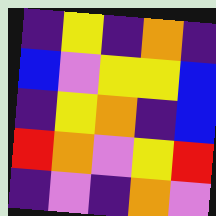[["indigo", "yellow", "indigo", "orange", "indigo"], ["blue", "violet", "yellow", "yellow", "blue"], ["indigo", "yellow", "orange", "indigo", "blue"], ["red", "orange", "violet", "yellow", "red"], ["indigo", "violet", "indigo", "orange", "violet"]]